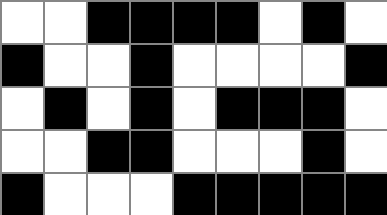[["white", "white", "black", "black", "black", "black", "white", "black", "white"], ["black", "white", "white", "black", "white", "white", "white", "white", "black"], ["white", "black", "white", "black", "white", "black", "black", "black", "white"], ["white", "white", "black", "black", "white", "white", "white", "black", "white"], ["black", "white", "white", "white", "black", "black", "black", "black", "black"]]